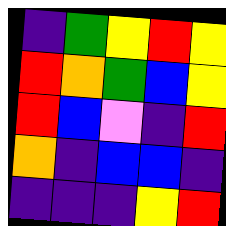[["indigo", "green", "yellow", "red", "yellow"], ["red", "orange", "green", "blue", "yellow"], ["red", "blue", "violet", "indigo", "red"], ["orange", "indigo", "blue", "blue", "indigo"], ["indigo", "indigo", "indigo", "yellow", "red"]]